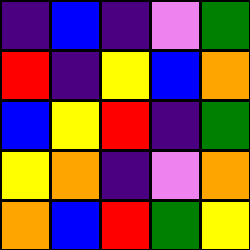[["indigo", "blue", "indigo", "violet", "green"], ["red", "indigo", "yellow", "blue", "orange"], ["blue", "yellow", "red", "indigo", "green"], ["yellow", "orange", "indigo", "violet", "orange"], ["orange", "blue", "red", "green", "yellow"]]